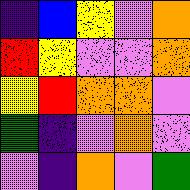[["indigo", "blue", "yellow", "violet", "orange"], ["red", "yellow", "violet", "violet", "orange"], ["yellow", "red", "orange", "orange", "violet"], ["green", "indigo", "violet", "orange", "violet"], ["violet", "indigo", "orange", "violet", "green"]]